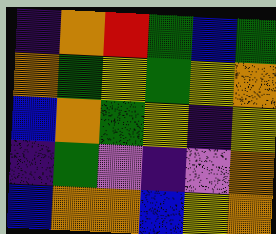[["indigo", "orange", "red", "green", "blue", "green"], ["orange", "green", "yellow", "green", "yellow", "orange"], ["blue", "orange", "green", "yellow", "indigo", "yellow"], ["indigo", "green", "violet", "indigo", "violet", "orange"], ["blue", "orange", "orange", "blue", "yellow", "orange"]]